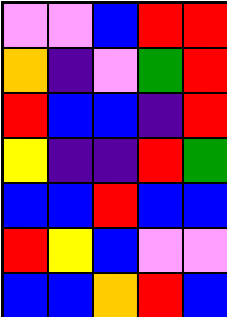[["violet", "violet", "blue", "red", "red"], ["orange", "indigo", "violet", "green", "red"], ["red", "blue", "blue", "indigo", "red"], ["yellow", "indigo", "indigo", "red", "green"], ["blue", "blue", "red", "blue", "blue"], ["red", "yellow", "blue", "violet", "violet"], ["blue", "blue", "orange", "red", "blue"]]